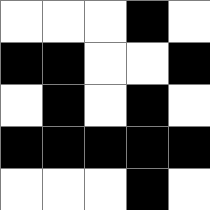[["white", "white", "white", "black", "white"], ["black", "black", "white", "white", "black"], ["white", "black", "white", "black", "white"], ["black", "black", "black", "black", "black"], ["white", "white", "white", "black", "white"]]